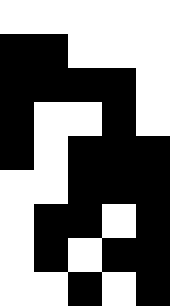[["white", "white", "white", "white", "white"], ["black", "black", "white", "white", "white"], ["black", "black", "black", "black", "white"], ["black", "white", "white", "black", "white"], ["black", "white", "black", "black", "black"], ["white", "white", "black", "black", "black"], ["white", "black", "black", "white", "black"], ["white", "black", "white", "black", "black"], ["white", "white", "black", "white", "black"]]